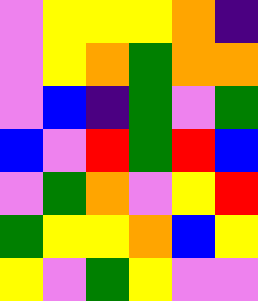[["violet", "yellow", "yellow", "yellow", "orange", "indigo"], ["violet", "yellow", "orange", "green", "orange", "orange"], ["violet", "blue", "indigo", "green", "violet", "green"], ["blue", "violet", "red", "green", "red", "blue"], ["violet", "green", "orange", "violet", "yellow", "red"], ["green", "yellow", "yellow", "orange", "blue", "yellow"], ["yellow", "violet", "green", "yellow", "violet", "violet"]]